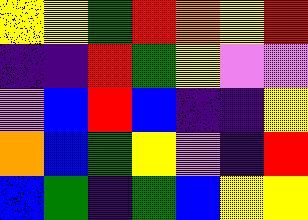[["yellow", "yellow", "green", "red", "orange", "yellow", "red"], ["indigo", "indigo", "red", "green", "yellow", "violet", "violet"], ["violet", "blue", "red", "blue", "indigo", "indigo", "yellow"], ["orange", "blue", "green", "yellow", "violet", "indigo", "red"], ["blue", "green", "indigo", "green", "blue", "yellow", "yellow"]]